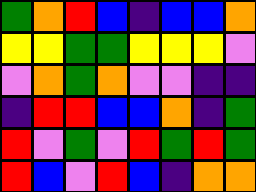[["green", "orange", "red", "blue", "indigo", "blue", "blue", "orange"], ["yellow", "yellow", "green", "green", "yellow", "yellow", "yellow", "violet"], ["violet", "orange", "green", "orange", "violet", "violet", "indigo", "indigo"], ["indigo", "red", "red", "blue", "blue", "orange", "indigo", "green"], ["red", "violet", "green", "violet", "red", "green", "red", "green"], ["red", "blue", "violet", "red", "blue", "indigo", "orange", "orange"]]